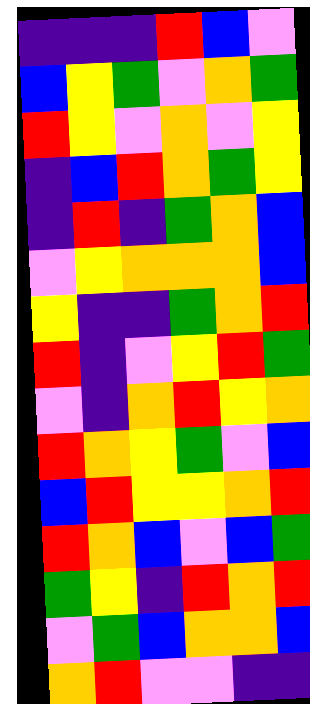[["indigo", "indigo", "indigo", "red", "blue", "violet"], ["blue", "yellow", "green", "violet", "orange", "green"], ["red", "yellow", "violet", "orange", "violet", "yellow"], ["indigo", "blue", "red", "orange", "green", "yellow"], ["indigo", "red", "indigo", "green", "orange", "blue"], ["violet", "yellow", "orange", "orange", "orange", "blue"], ["yellow", "indigo", "indigo", "green", "orange", "red"], ["red", "indigo", "violet", "yellow", "red", "green"], ["violet", "indigo", "orange", "red", "yellow", "orange"], ["red", "orange", "yellow", "green", "violet", "blue"], ["blue", "red", "yellow", "yellow", "orange", "red"], ["red", "orange", "blue", "violet", "blue", "green"], ["green", "yellow", "indigo", "red", "orange", "red"], ["violet", "green", "blue", "orange", "orange", "blue"], ["orange", "red", "violet", "violet", "indigo", "indigo"]]